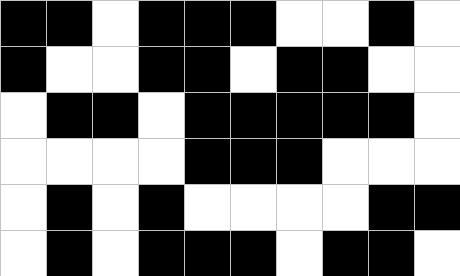[["black", "black", "white", "black", "black", "black", "white", "white", "black", "white"], ["black", "white", "white", "black", "black", "white", "black", "black", "white", "white"], ["white", "black", "black", "white", "black", "black", "black", "black", "black", "white"], ["white", "white", "white", "white", "black", "black", "black", "white", "white", "white"], ["white", "black", "white", "black", "white", "white", "white", "white", "black", "black"], ["white", "black", "white", "black", "black", "black", "white", "black", "black", "white"]]